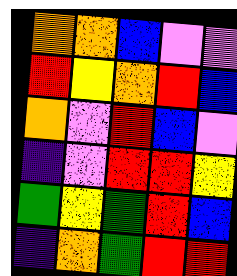[["orange", "orange", "blue", "violet", "violet"], ["red", "yellow", "orange", "red", "blue"], ["orange", "violet", "red", "blue", "violet"], ["indigo", "violet", "red", "red", "yellow"], ["green", "yellow", "green", "red", "blue"], ["indigo", "orange", "green", "red", "red"]]